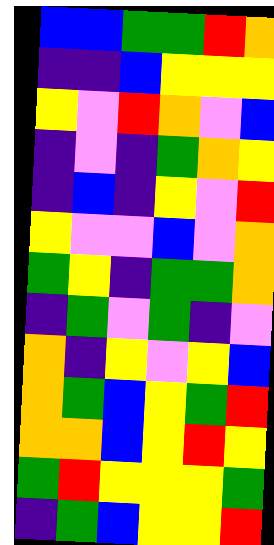[["blue", "blue", "green", "green", "red", "orange"], ["indigo", "indigo", "blue", "yellow", "yellow", "yellow"], ["yellow", "violet", "red", "orange", "violet", "blue"], ["indigo", "violet", "indigo", "green", "orange", "yellow"], ["indigo", "blue", "indigo", "yellow", "violet", "red"], ["yellow", "violet", "violet", "blue", "violet", "orange"], ["green", "yellow", "indigo", "green", "green", "orange"], ["indigo", "green", "violet", "green", "indigo", "violet"], ["orange", "indigo", "yellow", "violet", "yellow", "blue"], ["orange", "green", "blue", "yellow", "green", "red"], ["orange", "orange", "blue", "yellow", "red", "yellow"], ["green", "red", "yellow", "yellow", "yellow", "green"], ["indigo", "green", "blue", "yellow", "yellow", "red"]]